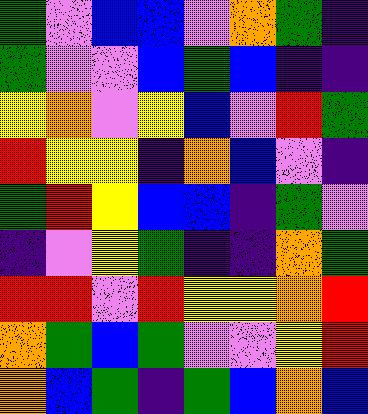[["green", "violet", "blue", "blue", "violet", "orange", "green", "indigo"], ["green", "violet", "violet", "blue", "green", "blue", "indigo", "indigo"], ["yellow", "orange", "violet", "yellow", "blue", "violet", "red", "green"], ["red", "yellow", "yellow", "indigo", "orange", "blue", "violet", "indigo"], ["green", "red", "yellow", "blue", "blue", "indigo", "green", "violet"], ["indigo", "violet", "yellow", "green", "indigo", "indigo", "orange", "green"], ["red", "red", "violet", "red", "yellow", "yellow", "orange", "red"], ["orange", "green", "blue", "green", "violet", "violet", "yellow", "red"], ["orange", "blue", "green", "indigo", "green", "blue", "orange", "blue"]]